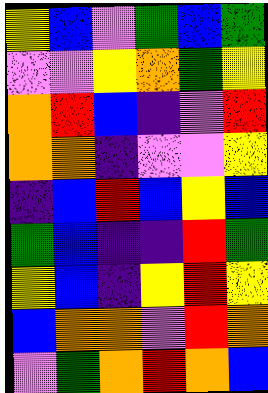[["yellow", "blue", "violet", "green", "blue", "green"], ["violet", "violet", "yellow", "orange", "green", "yellow"], ["orange", "red", "blue", "indigo", "violet", "red"], ["orange", "orange", "indigo", "violet", "violet", "yellow"], ["indigo", "blue", "red", "blue", "yellow", "blue"], ["green", "blue", "indigo", "indigo", "red", "green"], ["yellow", "blue", "indigo", "yellow", "red", "yellow"], ["blue", "orange", "orange", "violet", "red", "orange"], ["violet", "green", "orange", "red", "orange", "blue"]]